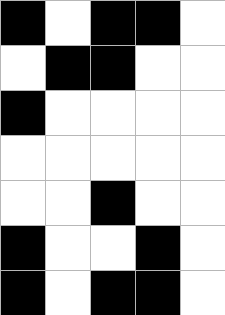[["black", "white", "black", "black", "white"], ["white", "black", "black", "white", "white"], ["black", "white", "white", "white", "white"], ["white", "white", "white", "white", "white"], ["white", "white", "black", "white", "white"], ["black", "white", "white", "black", "white"], ["black", "white", "black", "black", "white"]]